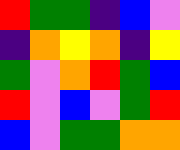[["red", "green", "green", "indigo", "blue", "violet"], ["indigo", "orange", "yellow", "orange", "indigo", "yellow"], ["green", "violet", "orange", "red", "green", "blue"], ["red", "violet", "blue", "violet", "green", "red"], ["blue", "violet", "green", "green", "orange", "orange"]]